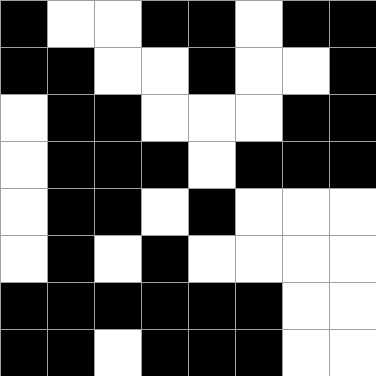[["black", "white", "white", "black", "black", "white", "black", "black"], ["black", "black", "white", "white", "black", "white", "white", "black"], ["white", "black", "black", "white", "white", "white", "black", "black"], ["white", "black", "black", "black", "white", "black", "black", "black"], ["white", "black", "black", "white", "black", "white", "white", "white"], ["white", "black", "white", "black", "white", "white", "white", "white"], ["black", "black", "black", "black", "black", "black", "white", "white"], ["black", "black", "white", "black", "black", "black", "white", "white"]]